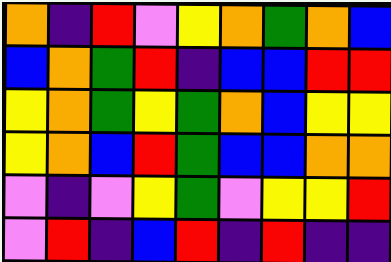[["orange", "indigo", "red", "violet", "yellow", "orange", "green", "orange", "blue"], ["blue", "orange", "green", "red", "indigo", "blue", "blue", "red", "red"], ["yellow", "orange", "green", "yellow", "green", "orange", "blue", "yellow", "yellow"], ["yellow", "orange", "blue", "red", "green", "blue", "blue", "orange", "orange"], ["violet", "indigo", "violet", "yellow", "green", "violet", "yellow", "yellow", "red"], ["violet", "red", "indigo", "blue", "red", "indigo", "red", "indigo", "indigo"]]